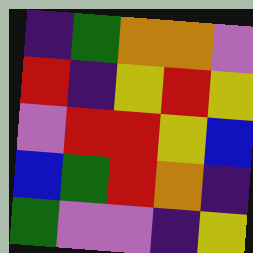[["indigo", "green", "orange", "orange", "violet"], ["red", "indigo", "yellow", "red", "yellow"], ["violet", "red", "red", "yellow", "blue"], ["blue", "green", "red", "orange", "indigo"], ["green", "violet", "violet", "indigo", "yellow"]]